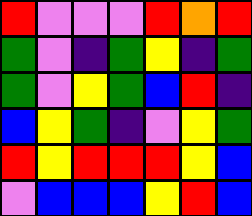[["red", "violet", "violet", "violet", "red", "orange", "red"], ["green", "violet", "indigo", "green", "yellow", "indigo", "green"], ["green", "violet", "yellow", "green", "blue", "red", "indigo"], ["blue", "yellow", "green", "indigo", "violet", "yellow", "green"], ["red", "yellow", "red", "red", "red", "yellow", "blue"], ["violet", "blue", "blue", "blue", "yellow", "red", "blue"]]